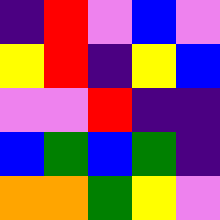[["indigo", "red", "violet", "blue", "violet"], ["yellow", "red", "indigo", "yellow", "blue"], ["violet", "violet", "red", "indigo", "indigo"], ["blue", "green", "blue", "green", "indigo"], ["orange", "orange", "green", "yellow", "violet"]]